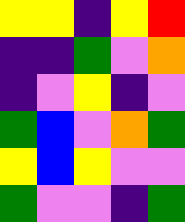[["yellow", "yellow", "indigo", "yellow", "red"], ["indigo", "indigo", "green", "violet", "orange"], ["indigo", "violet", "yellow", "indigo", "violet"], ["green", "blue", "violet", "orange", "green"], ["yellow", "blue", "yellow", "violet", "violet"], ["green", "violet", "violet", "indigo", "green"]]